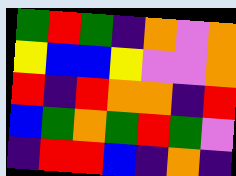[["green", "red", "green", "indigo", "orange", "violet", "orange"], ["yellow", "blue", "blue", "yellow", "violet", "violet", "orange"], ["red", "indigo", "red", "orange", "orange", "indigo", "red"], ["blue", "green", "orange", "green", "red", "green", "violet"], ["indigo", "red", "red", "blue", "indigo", "orange", "indigo"]]